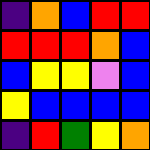[["indigo", "orange", "blue", "red", "red"], ["red", "red", "red", "orange", "blue"], ["blue", "yellow", "yellow", "violet", "blue"], ["yellow", "blue", "blue", "blue", "blue"], ["indigo", "red", "green", "yellow", "orange"]]